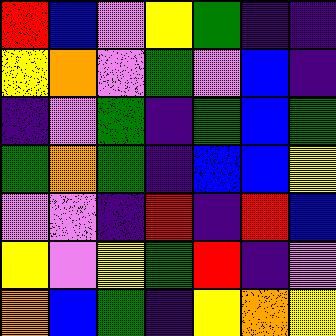[["red", "blue", "violet", "yellow", "green", "indigo", "indigo"], ["yellow", "orange", "violet", "green", "violet", "blue", "indigo"], ["indigo", "violet", "green", "indigo", "green", "blue", "green"], ["green", "orange", "green", "indigo", "blue", "blue", "yellow"], ["violet", "violet", "indigo", "red", "indigo", "red", "blue"], ["yellow", "violet", "yellow", "green", "red", "indigo", "violet"], ["orange", "blue", "green", "indigo", "yellow", "orange", "yellow"]]